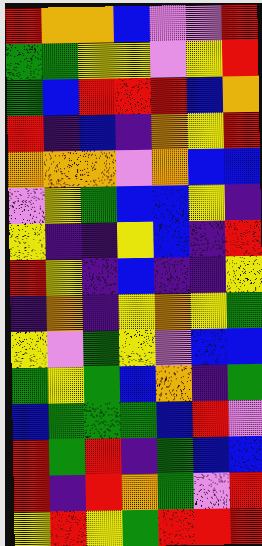[["red", "orange", "orange", "blue", "violet", "violet", "red"], ["green", "green", "yellow", "yellow", "violet", "yellow", "red"], ["green", "blue", "red", "red", "red", "blue", "orange"], ["red", "indigo", "blue", "indigo", "orange", "yellow", "red"], ["orange", "orange", "orange", "violet", "orange", "blue", "blue"], ["violet", "yellow", "green", "blue", "blue", "yellow", "indigo"], ["yellow", "indigo", "indigo", "yellow", "blue", "indigo", "red"], ["red", "yellow", "indigo", "blue", "indigo", "indigo", "yellow"], ["indigo", "orange", "indigo", "yellow", "orange", "yellow", "green"], ["yellow", "violet", "green", "yellow", "violet", "blue", "blue"], ["green", "yellow", "green", "blue", "orange", "indigo", "green"], ["blue", "green", "green", "green", "blue", "red", "violet"], ["red", "green", "red", "indigo", "green", "blue", "blue"], ["red", "indigo", "red", "orange", "green", "violet", "red"], ["yellow", "red", "yellow", "green", "red", "red", "red"]]